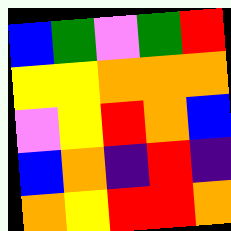[["blue", "green", "violet", "green", "red"], ["yellow", "yellow", "orange", "orange", "orange"], ["violet", "yellow", "red", "orange", "blue"], ["blue", "orange", "indigo", "red", "indigo"], ["orange", "yellow", "red", "red", "orange"]]